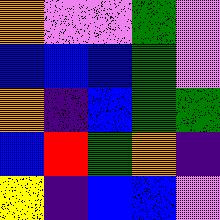[["orange", "violet", "violet", "green", "violet"], ["blue", "blue", "blue", "green", "violet"], ["orange", "indigo", "blue", "green", "green"], ["blue", "red", "green", "orange", "indigo"], ["yellow", "indigo", "blue", "blue", "violet"]]